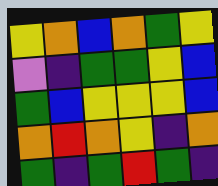[["yellow", "orange", "blue", "orange", "green", "yellow"], ["violet", "indigo", "green", "green", "yellow", "blue"], ["green", "blue", "yellow", "yellow", "yellow", "blue"], ["orange", "red", "orange", "yellow", "indigo", "orange"], ["green", "indigo", "green", "red", "green", "indigo"]]